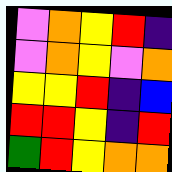[["violet", "orange", "yellow", "red", "indigo"], ["violet", "orange", "yellow", "violet", "orange"], ["yellow", "yellow", "red", "indigo", "blue"], ["red", "red", "yellow", "indigo", "red"], ["green", "red", "yellow", "orange", "orange"]]